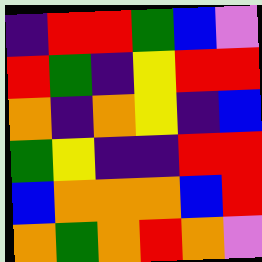[["indigo", "red", "red", "green", "blue", "violet"], ["red", "green", "indigo", "yellow", "red", "red"], ["orange", "indigo", "orange", "yellow", "indigo", "blue"], ["green", "yellow", "indigo", "indigo", "red", "red"], ["blue", "orange", "orange", "orange", "blue", "red"], ["orange", "green", "orange", "red", "orange", "violet"]]